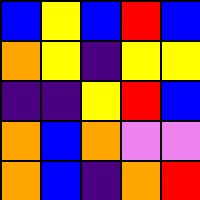[["blue", "yellow", "blue", "red", "blue"], ["orange", "yellow", "indigo", "yellow", "yellow"], ["indigo", "indigo", "yellow", "red", "blue"], ["orange", "blue", "orange", "violet", "violet"], ["orange", "blue", "indigo", "orange", "red"]]